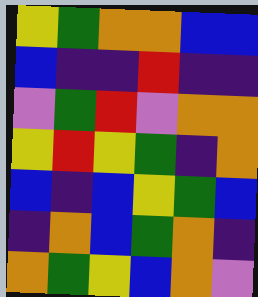[["yellow", "green", "orange", "orange", "blue", "blue"], ["blue", "indigo", "indigo", "red", "indigo", "indigo"], ["violet", "green", "red", "violet", "orange", "orange"], ["yellow", "red", "yellow", "green", "indigo", "orange"], ["blue", "indigo", "blue", "yellow", "green", "blue"], ["indigo", "orange", "blue", "green", "orange", "indigo"], ["orange", "green", "yellow", "blue", "orange", "violet"]]